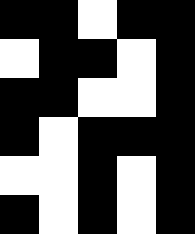[["black", "black", "white", "black", "black"], ["white", "black", "black", "white", "black"], ["black", "black", "white", "white", "black"], ["black", "white", "black", "black", "black"], ["white", "white", "black", "white", "black"], ["black", "white", "black", "white", "black"]]